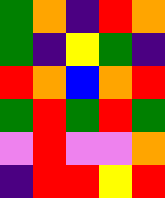[["green", "orange", "indigo", "red", "orange"], ["green", "indigo", "yellow", "green", "indigo"], ["red", "orange", "blue", "orange", "red"], ["green", "red", "green", "red", "green"], ["violet", "red", "violet", "violet", "orange"], ["indigo", "red", "red", "yellow", "red"]]